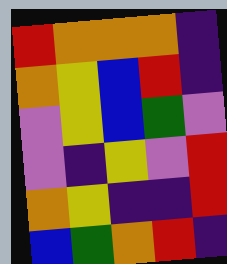[["red", "orange", "orange", "orange", "indigo"], ["orange", "yellow", "blue", "red", "indigo"], ["violet", "yellow", "blue", "green", "violet"], ["violet", "indigo", "yellow", "violet", "red"], ["orange", "yellow", "indigo", "indigo", "red"], ["blue", "green", "orange", "red", "indigo"]]